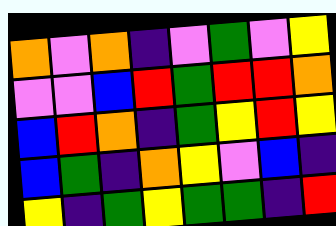[["orange", "violet", "orange", "indigo", "violet", "green", "violet", "yellow"], ["violet", "violet", "blue", "red", "green", "red", "red", "orange"], ["blue", "red", "orange", "indigo", "green", "yellow", "red", "yellow"], ["blue", "green", "indigo", "orange", "yellow", "violet", "blue", "indigo"], ["yellow", "indigo", "green", "yellow", "green", "green", "indigo", "red"]]